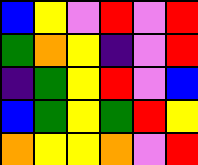[["blue", "yellow", "violet", "red", "violet", "red"], ["green", "orange", "yellow", "indigo", "violet", "red"], ["indigo", "green", "yellow", "red", "violet", "blue"], ["blue", "green", "yellow", "green", "red", "yellow"], ["orange", "yellow", "yellow", "orange", "violet", "red"]]